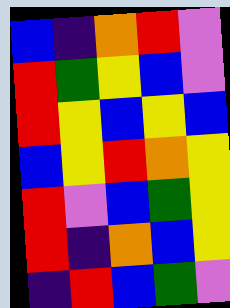[["blue", "indigo", "orange", "red", "violet"], ["red", "green", "yellow", "blue", "violet"], ["red", "yellow", "blue", "yellow", "blue"], ["blue", "yellow", "red", "orange", "yellow"], ["red", "violet", "blue", "green", "yellow"], ["red", "indigo", "orange", "blue", "yellow"], ["indigo", "red", "blue", "green", "violet"]]